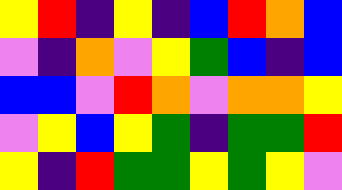[["yellow", "red", "indigo", "yellow", "indigo", "blue", "red", "orange", "blue"], ["violet", "indigo", "orange", "violet", "yellow", "green", "blue", "indigo", "blue"], ["blue", "blue", "violet", "red", "orange", "violet", "orange", "orange", "yellow"], ["violet", "yellow", "blue", "yellow", "green", "indigo", "green", "green", "red"], ["yellow", "indigo", "red", "green", "green", "yellow", "green", "yellow", "violet"]]